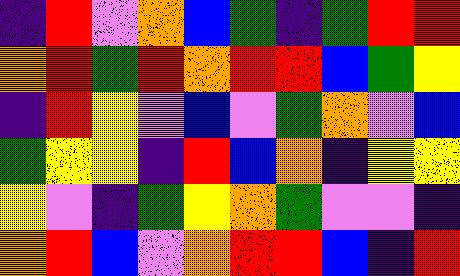[["indigo", "red", "violet", "orange", "blue", "green", "indigo", "green", "red", "red"], ["orange", "red", "green", "red", "orange", "red", "red", "blue", "green", "yellow"], ["indigo", "red", "yellow", "violet", "blue", "violet", "green", "orange", "violet", "blue"], ["green", "yellow", "yellow", "indigo", "red", "blue", "orange", "indigo", "yellow", "yellow"], ["yellow", "violet", "indigo", "green", "yellow", "orange", "green", "violet", "violet", "indigo"], ["orange", "red", "blue", "violet", "orange", "red", "red", "blue", "indigo", "red"]]